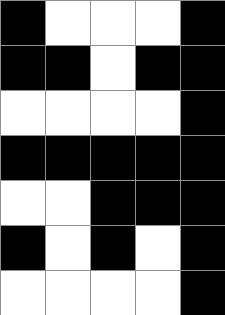[["black", "white", "white", "white", "black"], ["black", "black", "white", "black", "black"], ["white", "white", "white", "white", "black"], ["black", "black", "black", "black", "black"], ["white", "white", "black", "black", "black"], ["black", "white", "black", "white", "black"], ["white", "white", "white", "white", "black"]]